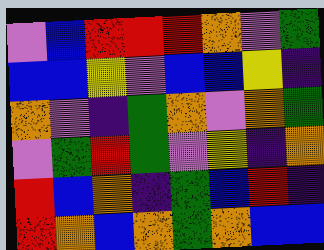[["violet", "blue", "red", "red", "red", "orange", "violet", "green"], ["blue", "blue", "yellow", "violet", "blue", "blue", "yellow", "indigo"], ["orange", "violet", "indigo", "green", "orange", "violet", "orange", "green"], ["violet", "green", "red", "green", "violet", "yellow", "indigo", "orange"], ["red", "blue", "orange", "indigo", "green", "blue", "red", "indigo"], ["red", "orange", "blue", "orange", "green", "orange", "blue", "blue"]]